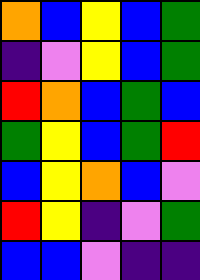[["orange", "blue", "yellow", "blue", "green"], ["indigo", "violet", "yellow", "blue", "green"], ["red", "orange", "blue", "green", "blue"], ["green", "yellow", "blue", "green", "red"], ["blue", "yellow", "orange", "blue", "violet"], ["red", "yellow", "indigo", "violet", "green"], ["blue", "blue", "violet", "indigo", "indigo"]]